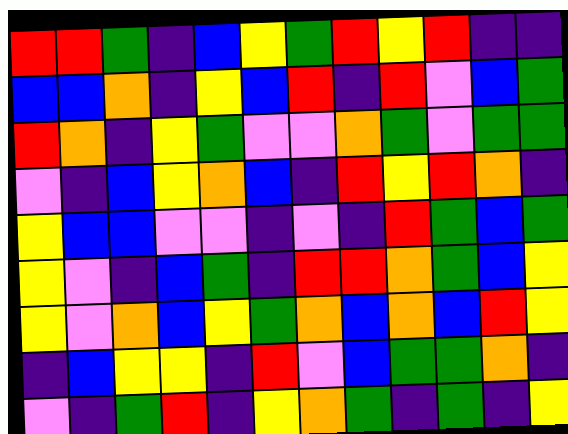[["red", "red", "green", "indigo", "blue", "yellow", "green", "red", "yellow", "red", "indigo", "indigo"], ["blue", "blue", "orange", "indigo", "yellow", "blue", "red", "indigo", "red", "violet", "blue", "green"], ["red", "orange", "indigo", "yellow", "green", "violet", "violet", "orange", "green", "violet", "green", "green"], ["violet", "indigo", "blue", "yellow", "orange", "blue", "indigo", "red", "yellow", "red", "orange", "indigo"], ["yellow", "blue", "blue", "violet", "violet", "indigo", "violet", "indigo", "red", "green", "blue", "green"], ["yellow", "violet", "indigo", "blue", "green", "indigo", "red", "red", "orange", "green", "blue", "yellow"], ["yellow", "violet", "orange", "blue", "yellow", "green", "orange", "blue", "orange", "blue", "red", "yellow"], ["indigo", "blue", "yellow", "yellow", "indigo", "red", "violet", "blue", "green", "green", "orange", "indigo"], ["violet", "indigo", "green", "red", "indigo", "yellow", "orange", "green", "indigo", "green", "indigo", "yellow"]]